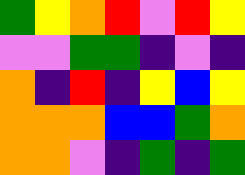[["green", "yellow", "orange", "red", "violet", "red", "yellow"], ["violet", "violet", "green", "green", "indigo", "violet", "indigo"], ["orange", "indigo", "red", "indigo", "yellow", "blue", "yellow"], ["orange", "orange", "orange", "blue", "blue", "green", "orange"], ["orange", "orange", "violet", "indigo", "green", "indigo", "green"]]